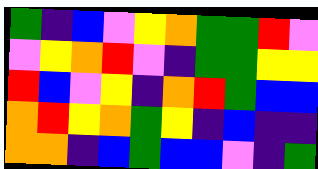[["green", "indigo", "blue", "violet", "yellow", "orange", "green", "green", "red", "violet"], ["violet", "yellow", "orange", "red", "violet", "indigo", "green", "green", "yellow", "yellow"], ["red", "blue", "violet", "yellow", "indigo", "orange", "red", "green", "blue", "blue"], ["orange", "red", "yellow", "orange", "green", "yellow", "indigo", "blue", "indigo", "indigo"], ["orange", "orange", "indigo", "blue", "green", "blue", "blue", "violet", "indigo", "green"]]